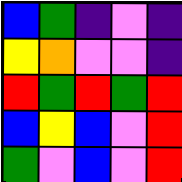[["blue", "green", "indigo", "violet", "indigo"], ["yellow", "orange", "violet", "violet", "indigo"], ["red", "green", "red", "green", "red"], ["blue", "yellow", "blue", "violet", "red"], ["green", "violet", "blue", "violet", "red"]]